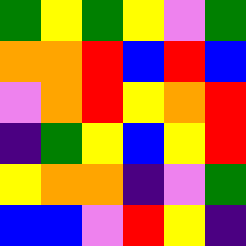[["green", "yellow", "green", "yellow", "violet", "green"], ["orange", "orange", "red", "blue", "red", "blue"], ["violet", "orange", "red", "yellow", "orange", "red"], ["indigo", "green", "yellow", "blue", "yellow", "red"], ["yellow", "orange", "orange", "indigo", "violet", "green"], ["blue", "blue", "violet", "red", "yellow", "indigo"]]